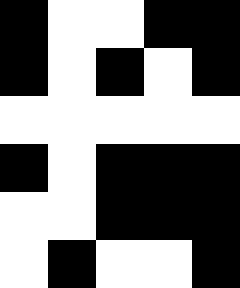[["black", "white", "white", "black", "black"], ["black", "white", "black", "white", "black"], ["white", "white", "white", "white", "white"], ["black", "white", "black", "black", "black"], ["white", "white", "black", "black", "black"], ["white", "black", "white", "white", "black"]]